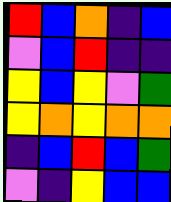[["red", "blue", "orange", "indigo", "blue"], ["violet", "blue", "red", "indigo", "indigo"], ["yellow", "blue", "yellow", "violet", "green"], ["yellow", "orange", "yellow", "orange", "orange"], ["indigo", "blue", "red", "blue", "green"], ["violet", "indigo", "yellow", "blue", "blue"]]